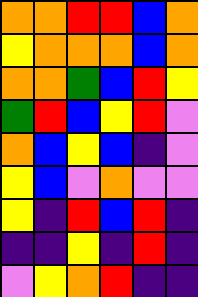[["orange", "orange", "red", "red", "blue", "orange"], ["yellow", "orange", "orange", "orange", "blue", "orange"], ["orange", "orange", "green", "blue", "red", "yellow"], ["green", "red", "blue", "yellow", "red", "violet"], ["orange", "blue", "yellow", "blue", "indigo", "violet"], ["yellow", "blue", "violet", "orange", "violet", "violet"], ["yellow", "indigo", "red", "blue", "red", "indigo"], ["indigo", "indigo", "yellow", "indigo", "red", "indigo"], ["violet", "yellow", "orange", "red", "indigo", "indigo"]]